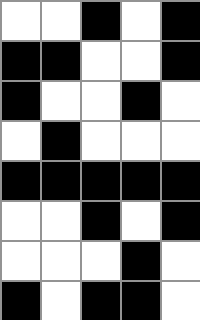[["white", "white", "black", "white", "black"], ["black", "black", "white", "white", "black"], ["black", "white", "white", "black", "white"], ["white", "black", "white", "white", "white"], ["black", "black", "black", "black", "black"], ["white", "white", "black", "white", "black"], ["white", "white", "white", "black", "white"], ["black", "white", "black", "black", "white"]]